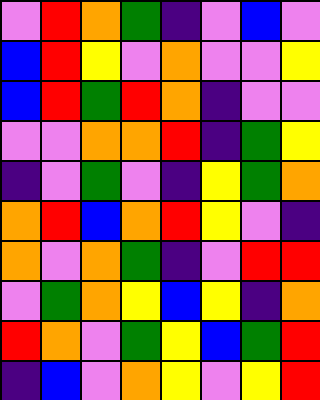[["violet", "red", "orange", "green", "indigo", "violet", "blue", "violet"], ["blue", "red", "yellow", "violet", "orange", "violet", "violet", "yellow"], ["blue", "red", "green", "red", "orange", "indigo", "violet", "violet"], ["violet", "violet", "orange", "orange", "red", "indigo", "green", "yellow"], ["indigo", "violet", "green", "violet", "indigo", "yellow", "green", "orange"], ["orange", "red", "blue", "orange", "red", "yellow", "violet", "indigo"], ["orange", "violet", "orange", "green", "indigo", "violet", "red", "red"], ["violet", "green", "orange", "yellow", "blue", "yellow", "indigo", "orange"], ["red", "orange", "violet", "green", "yellow", "blue", "green", "red"], ["indigo", "blue", "violet", "orange", "yellow", "violet", "yellow", "red"]]